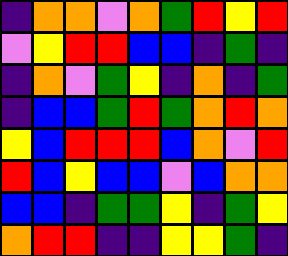[["indigo", "orange", "orange", "violet", "orange", "green", "red", "yellow", "red"], ["violet", "yellow", "red", "red", "blue", "blue", "indigo", "green", "indigo"], ["indigo", "orange", "violet", "green", "yellow", "indigo", "orange", "indigo", "green"], ["indigo", "blue", "blue", "green", "red", "green", "orange", "red", "orange"], ["yellow", "blue", "red", "red", "red", "blue", "orange", "violet", "red"], ["red", "blue", "yellow", "blue", "blue", "violet", "blue", "orange", "orange"], ["blue", "blue", "indigo", "green", "green", "yellow", "indigo", "green", "yellow"], ["orange", "red", "red", "indigo", "indigo", "yellow", "yellow", "green", "indigo"]]